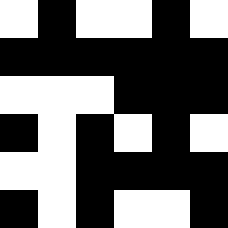[["white", "black", "white", "white", "black", "white"], ["black", "black", "black", "black", "black", "black"], ["white", "white", "white", "black", "black", "black"], ["black", "white", "black", "white", "black", "white"], ["white", "white", "black", "black", "black", "black"], ["black", "white", "black", "white", "white", "black"]]